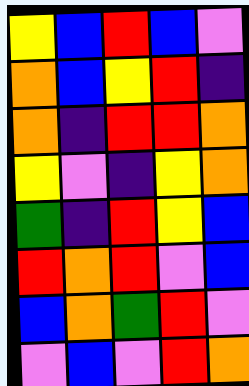[["yellow", "blue", "red", "blue", "violet"], ["orange", "blue", "yellow", "red", "indigo"], ["orange", "indigo", "red", "red", "orange"], ["yellow", "violet", "indigo", "yellow", "orange"], ["green", "indigo", "red", "yellow", "blue"], ["red", "orange", "red", "violet", "blue"], ["blue", "orange", "green", "red", "violet"], ["violet", "blue", "violet", "red", "orange"]]